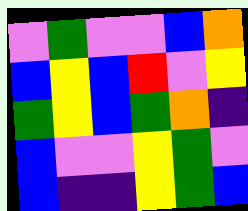[["violet", "green", "violet", "violet", "blue", "orange"], ["blue", "yellow", "blue", "red", "violet", "yellow"], ["green", "yellow", "blue", "green", "orange", "indigo"], ["blue", "violet", "violet", "yellow", "green", "violet"], ["blue", "indigo", "indigo", "yellow", "green", "blue"]]